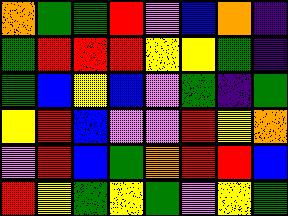[["orange", "green", "green", "red", "violet", "blue", "orange", "indigo"], ["green", "red", "red", "red", "yellow", "yellow", "green", "indigo"], ["green", "blue", "yellow", "blue", "violet", "green", "indigo", "green"], ["yellow", "red", "blue", "violet", "violet", "red", "yellow", "orange"], ["violet", "red", "blue", "green", "orange", "red", "red", "blue"], ["red", "yellow", "green", "yellow", "green", "violet", "yellow", "green"]]